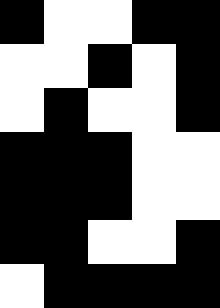[["black", "white", "white", "black", "black"], ["white", "white", "black", "white", "black"], ["white", "black", "white", "white", "black"], ["black", "black", "black", "white", "white"], ["black", "black", "black", "white", "white"], ["black", "black", "white", "white", "black"], ["white", "black", "black", "black", "black"]]